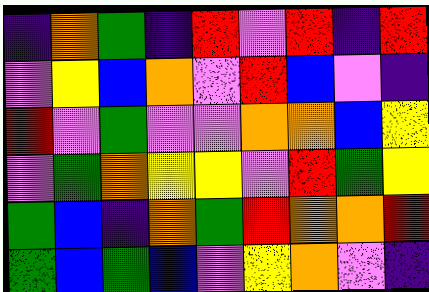[["indigo", "orange", "green", "indigo", "red", "violet", "red", "indigo", "red"], ["violet", "yellow", "blue", "orange", "violet", "red", "blue", "violet", "indigo"], ["red", "violet", "green", "violet", "violet", "orange", "orange", "blue", "yellow"], ["violet", "green", "orange", "yellow", "yellow", "violet", "red", "green", "yellow"], ["green", "blue", "indigo", "orange", "green", "red", "orange", "orange", "red"], ["green", "blue", "green", "blue", "violet", "yellow", "orange", "violet", "indigo"]]